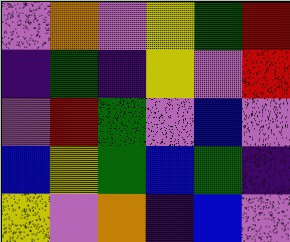[["violet", "orange", "violet", "yellow", "green", "red"], ["indigo", "green", "indigo", "yellow", "violet", "red"], ["violet", "red", "green", "violet", "blue", "violet"], ["blue", "yellow", "green", "blue", "green", "indigo"], ["yellow", "violet", "orange", "indigo", "blue", "violet"]]